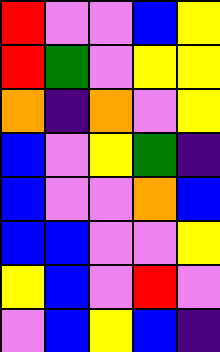[["red", "violet", "violet", "blue", "yellow"], ["red", "green", "violet", "yellow", "yellow"], ["orange", "indigo", "orange", "violet", "yellow"], ["blue", "violet", "yellow", "green", "indigo"], ["blue", "violet", "violet", "orange", "blue"], ["blue", "blue", "violet", "violet", "yellow"], ["yellow", "blue", "violet", "red", "violet"], ["violet", "blue", "yellow", "blue", "indigo"]]